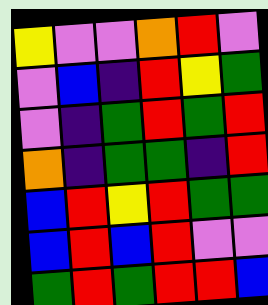[["yellow", "violet", "violet", "orange", "red", "violet"], ["violet", "blue", "indigo", "red", "yellow", "green"], ["violet", "indigo", "green", "red", "green", "red"], ["orange", "indigo", "green", "green", "indigo", "red"], ["blue", "red", "yellow", "red", "green", "green"], ["blue", "red", "blue", "red", "violet", "violet"], ["green", "red", "green", "red", "red", "blue"]]